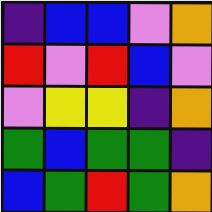[["indigo", "blue", "blue", "violet", "orange"], ["red", "violet", "red", "blue", "violet"], ["violet", "yellow", "yellow", "indigo", "orange"], ["green", "blue", "green", "green", "indigo"], ["blue", "green", "red", "green", "orange"]]